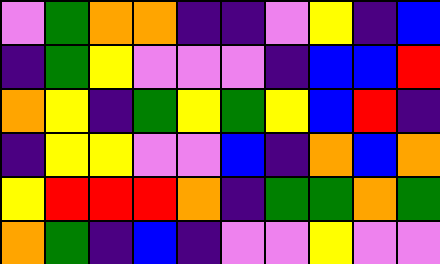[["violet", "green", "orange", "orange", "indigo", "indigo", "violet", "yellow", "indigo", "blue"], ["indigo", "green", "yellow", "violet", "violet", "violet", "indigo", "blue", "blue", "red"], ["orange", "yellow", "indigo", "green", "yellow", "green", "yellow", "blue", "red", "indigo"], ["indigo", "yellow", "yellow", "violet", "violet", "blue", "indigo", "orange", "blue", "orange"], ["yellow", "red", "red", "red", "orange", "indigo", "green", "green", "orange", "green"], ["orange", "green", "indigo", "blue", "indigo", "violet", "violet", "yellow", "violet", "violet"]]